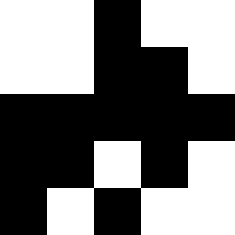[["white", "white", "black", "white", "white"], ["white", "white", "black", "black", "white"], ["black", "black", "black", "black", "black"], ["black", "black", "white", "black", "white"], ["black", "white", "black", "white", "white"]]